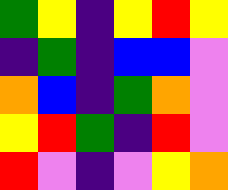[["green", "yellow", "indigo", "yellow", "red", "yellow"], ["indigo", "green", "indigo", "blue", "blue", "violet"], ["orange", "blue", "indigo", "green", "orange", "violet"], ["yellow", "red", "green", "indigo", "red", "violet"], ["red", "violet", "indigo", "violet", "yellow", "orange"]]